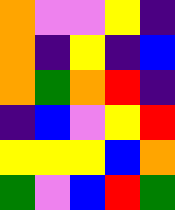[["orange", "violet", "violet", "yellow", "indigo"], ["orange", "indigo", "yellow", "indigo", "blue"], ["orange", "green", "orange", "red", "indigo"], ["indigo", "blue", "violet", "yellow", "red"], ["yellow", "yellow", "yellow", "blue", "orange"], ["green", "violet", "blue", "red", "green"]]